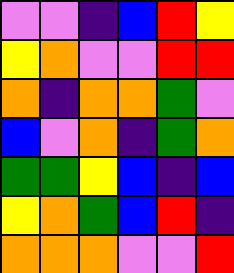[["violet", "violet", "indigo", "blue", "red", "yellow"], ["yellow", "orange", "violet", "violet", "red", "red"], ["orange", "indigo", "orange", "orange", "green", "violet"], ["blue", "violet", "orange", "indigo", "green", "orange"], ["green", "green", "yellow", "blue", "indigo", "blue"], ["yellow", "orange", "green", "blue", "red", "indigo"], ["orange", "orange", "orange", "violet", "violet", "red"]]